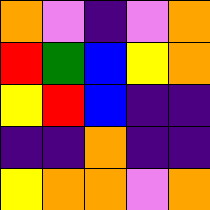[["orange", "violet", "indigo", "violet", "orange"], ["red", "green", "blue", "yellow", "orange"], ["yellow", "red", "blue", "indigo", "indigo"], ["indigo", "indigo", "orange", "indigo", "indigo"], ["yellow", "orange", "orange", "violet", "orange"]]